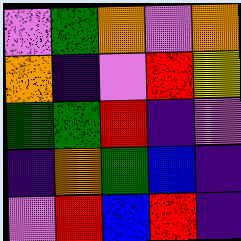[["violet", "green", "orange", "violet", "orange"], ["orange", "indigo", "violet", "red", "yellow"], ["green", "green", "red", "indigo", "violet"], ["indigo", "orange", "green", "blue", "indigo"], ["violet", "red", "blue", "red", "indigo"]]